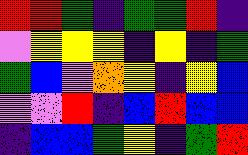[["red", "red", "green", "indigo", "green", "green", "red", "indigo"], ["violet", "yellow", "yellow", "yellow", "indigo", "yellow", "indigo", "green"], ["green", "blue", "violet", "orange", "yellow", "indigo", "yellow", "blue"], ["violet", "violet", "red", "indigo", "blue", "red", "blue", "blue"], ["indigo", "blue", "blue", "green", "yellow", "indigo", "green", "red"]]